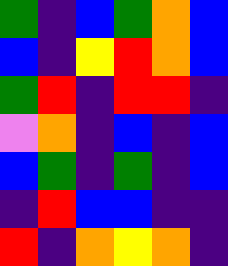[["green", "indigo", "blue", "green", "orange", "blue"], ["blue", "indigo", "yellow", "red", "orange", "blue"], ["green", "red", "indigo", "red", "red", "indigo"], ["violet", "orange", "indigo", "blue", "indigo", "blue"], ["blue", "green", "indigo", "green", "indigo", "blue"], ["indigo", "red", "blue", "blue", "indigo", "indigo"], ["red", "indigo", "orange", "yellow", "orange", "indigo"]]